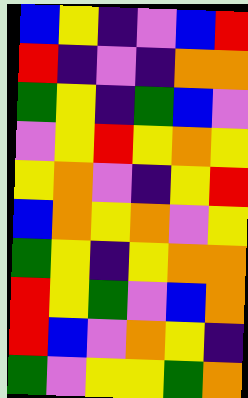[["blue", "yellow", "indigo", "violet", "blue", "red"], ["red", "indigo", "violet", "indigo", "orange", "orange"], ["green", "yellow", "indigo", "green", "blue", "violet"], ["violet", "yellow", "red", "yellow", "orange", "yellow"], ["yellow", "orange", "violet", "indigo", "yellow", "red"], ["blue", "orange", "yellow", "orange", "violet", "yellow"], ["green", "yellow", "indigo", "yellow", "orange", "orange"], ["red", "yellow", "green", "violet", "blue", "orange"], ["red", "blue", "violet", "orange", "yellow", "indigo"], ["green", "violet", "yellow", "yellow", "green", "orange"]]